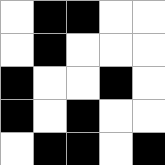[["white", "black", "black", "white", "white"], ["white", "black", "white", "white", "white"], ["black", "white", "white", "black", "white"], ["black", "white", "black", "white", "white"], ["white", "black", "black", "white", "black"]]